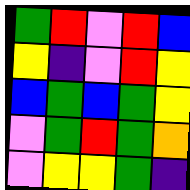[["green", "red", "violet", "red", "blue"], ["yellow", "indigo", "violet", "red", "yellow"], ["blue", "green", "blue", "green", "yellow"], ["violet", "green", "red", "green", "orange"], ["violet", "yellow", "yellow", "green", "indigo"]]